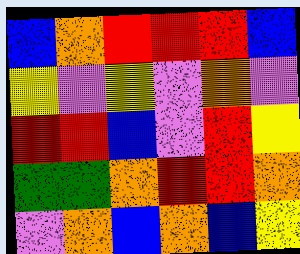[["blue", "orange", "red", "red", "red", "blue"], ["yellow", "violet", "yellow", "violet", "orange", "violet"], ["red", "red", "blue", "violet", "red", "yellow"], ["green", "green", "orange", "red", "red", "orange"], ["violet", "orange", "blue", "orange", "blue", "yellow"]]